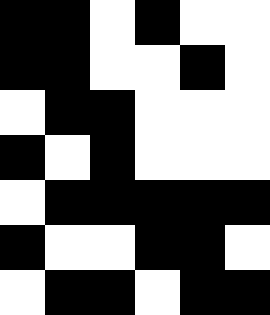[["black", "black", "white", "black", "white", "white"], ["black", "black", "white", "white", "black", "white"], ["white", "black", "black", "white", "white", "white"], ["black", "white", "black", "white", "white", "white"], ["white", "black", "black", "black", "black", "black"], ["black", "white", "white", "black", "black", "white"], ["white", "black", "black", "white", "black", "black"]]